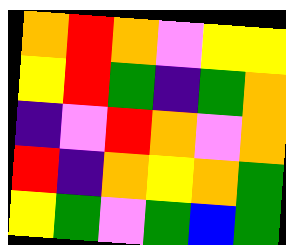[["orange", "red", "orange", "violet", "yellow", "yellow"], ["yellow", "red", "green", "indigo", "green", "orange"], ["indigo", "violet", "red", "orange", "violet", "orange"], ["red", "indigo", "orange", "yellow", "orange", "green"], ["yellow", "green", "violet", "green", "blue", "green"]]